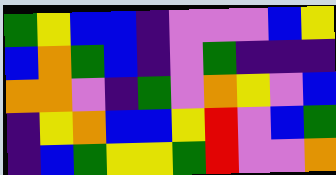[["green", "yellow", "blue", "blue", "indigo", "violet", "violet", "violet", "blue", "yellow"], ["blue", "orange", "green", "blue", "indigo", "violet", "green", "indigo", "indigo", "indigo"], ["orange", "orange", "violet", "indigo", "green", "violet", "orange", "yellow", "violet", "blue"], ["indigo", "yellow", "orange", "blue", "blue", "yellow", "red", "violet", "blue", "green"], ["indigo", "blue", "green", "yellow", "yellow", "green", "red", "violet", "violet", "orange"]]